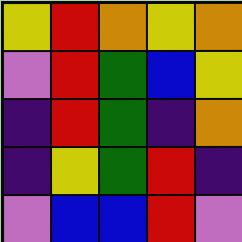[["yellow", "red", "orange", "yellow", "orange"], ["violet", "red", "green", "blue", "yellow"], ["indigo", "red", "green", "indigo", "orange"], ["indigo", "yellow", "green", "red", "indigo"], ["violet", "blue", "blue", "red", "violet"]]